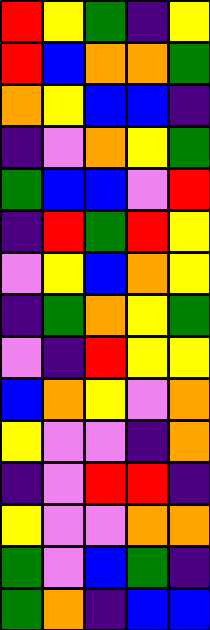[["red", "yellow", "green", "indigo", "yellow"], ["red", "blue", "orange", "orange", "green"], ["orange", "yellow", "blue", "blue", "indigo"], ["indigo", "violet", "orange", "yellow", "green"], ["green", "blue", "blue", "violet", "red"], ["indigo", "red", "green", "red", "yellow"], ["violet", "yellow", "blue", "orange", "yellow"], ["indigo", "green", "orange", "yellow", "green"], ["violet", "indigo", "red", "yellow", "yellow"], ["blue", "orange", "yellow", "violet", "orange"], ["yellow", "violet", "violet", "indigo", "orange"], ["indigo", "violet", "red", "red", "indigo"], ["yellow", "violet", "violet", "orange", "orange"], ["green", "violet", "blue", "green", "indigo"], ["green", "orange", "indigo", "blue", "blue"]]